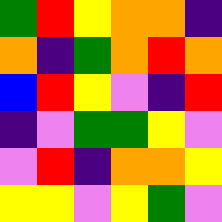[["green", "red", "yellow", "orange", "orange", "indigo"], ["orange", "indigo", "green", "orange", "red", "orange"], ["blue", "red", "yellow", "violet", "indigo", "red"], ["indigo", "violet", "green", "green", "yellow", "violet"], ["violet", "red", "indigo", "orange", "orange", "yellow"], ["yellow", "yellow", "violet", "yellow", "green", "violet"]]